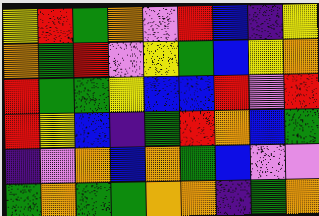[["yellow", "red", "green", "orange", "violet", "red", "blue", "indigo", "yellow"], ["orange", "green", "red", "violet", "yellow", "green", "blue", "yellow", "orange"], ["red", "green", "green", "yellow", "blue", "blue", "red", "violet", "red"], ["red", "yellow", "blue", "indigo", "green", "red", "orange", "blue", "green"], ["indigo", "violet", "orange", "blue", "orange", "green", "blue", "violet", "violet"], ["green", "orange", "green", "green", "orange", "orange", "indigo", "green", "orange"]]